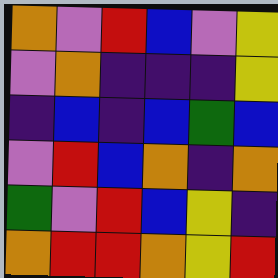[["orange", "violet", "red", "blue", "violet", "yellow"], ["violet", "orange", "indigo", "indigo", "indigo", "yellow"], ["indigo", "blue", "indigo", "blue", "green", "blue"], ["violet", "red", "blue", "orange", "indigo", "orange"], ["green", "violet", "red", "blue", "yellow", "indigo"], ["orange", "red", "red", "orange", "yellow", "red"]]